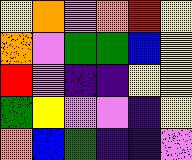[["yellow", "orange", "violet", "orange", "red", "yellow"], ["orange", "violet", "green", "green", "blue", "yellow"], ["red", "violet", "indigo", "indigo", "yellow", "yellow"], ["green", "yellow", "violet", "violet", "indigo", "yellow"], ["orange", "blue", "green", "indigo", "indigo", "violet"]]